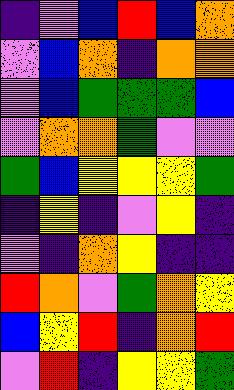[["indigo", "violet", "blue", "red", "blue", "orange"], ["violet", "blue", "orange", "indigo", "orange", "orange"], ["violet", "blue", "green", "green", "green", "blue"], ["violet", "orange", "orange", "green", "violet", "violet"], ["green", "blue", "yellow", "yellow", "yellow", "green"], ["indigo", "yellow", "indigo", "violet", "yellow", "indigo"], ["violet", "indigo", "orange", "yellow", "indigo", "indigo"], ["red", "orange", "violet", "green", "orange", "yellow"], ["blue", "yellow", "red", "indigo", "orange", "red"], ["violet", "red", "indigo", "yellow", "yellow", "green"]]